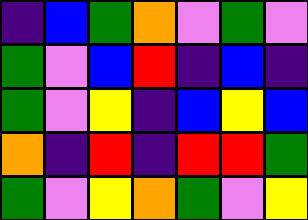[["indigo", "blue", "green", "orange", "violet", "green", "violet"], ["green", "violet", "blue", "red", "indigo", "blue", "indigo"], ["green", "violet", "yellow", "indigo", "blue", "yellow", "blue"], ["orange", "indigo", "red", "indigo", "red", "red", "green"], ["green", "violet", "yellow", "orange", "green", "violet", "yellow"]]